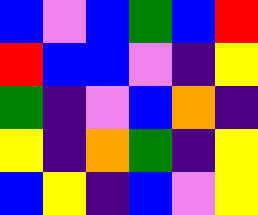[["blue", "violet", "blue", "green", "blue", "red"], ["red", "blue", "blue", "violet", "indigo", "yellow"], ["green", "indigo", "violet", "blue", "orange", "indigo"], ["yellow", "indigo", "orange", "green", "indigo", "yellow"], ["blue", "yellow", "indigo", "blue", "violet", "yellow"]]